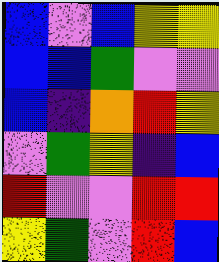[["blue", "violet", "blue", "yellow", "yellow"], ["blue", "blue", "green", "violet", "violet"], ["blue", "indigo", "orange", "red", "yellow"], ["violet", "green", "yellow", "indigo", "blue"], ["red", "violet", "violet", "red", "red"], ["yellow", "green", "violet", "red", "blue"]]